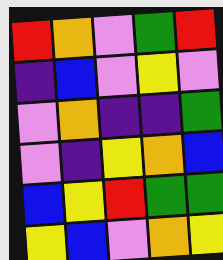[["red", "orange", "violet", "green", "red"], ["indigo", "blue", "violet", "yellow", "violet"], ["violet", "orange", "indigo", "indigo", "green"], ["violet", "indigo", "yellow", "orange", "blue"], ["blue", "yellow", "red", "green", "green"], ["yellow", "blue", "violet", "orange", "yellow"]]